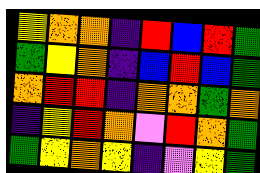[["yellow", "orange", "orange", "indigo", "red", "blue", "red", "green"], ["green", "yellow", "orange", "indigo", "blue", "red", "blue", "green"], ["orange", "red", "red", "indigo", "orange", "orange", "green", "orange"], ["indigo", "yellow", "red", "orange", "violet", "red", "orange", "green"], ["green", "yellow", "orange", "yellow", "indigo", "violet", "yellow", "green"]]